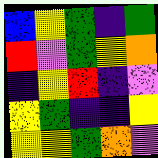[["blue", "yellow", "green", "indigo", "green"], ["red", "violet", "green", "yellow", "orange"], ["indigo", "yellow", "red", "indigo", "violet"], ["yellow", "green", "indigo", "indigo", "yellow"], ["yellow", "yellow", "green", "orange", "violet"]]